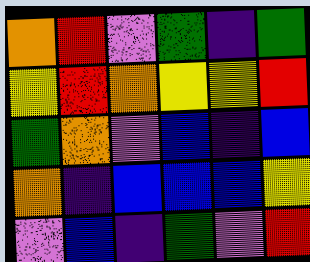[["orange", "red", "violet", "green", "indigo", "green"], ["yellow", "red", "orange", "yellow", "yellow", "red"], ["green", "orange", "violet", "blue", "indigo", "blue"], ["orange", "indigo", "blue", "blue", "blue", "yellow"], ["violet", "blue", "indigo", "green", "violet", "red"]]